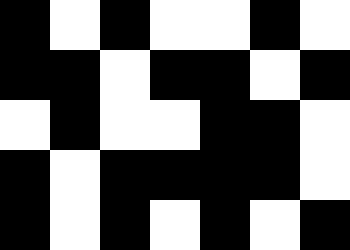[["black", "white", "black", "white", "white", "black", "white"], ["black", "black", "white", "black", "black", "white", "black"], ["white", "black", "white", "white", "black", "black", "white"], ["black", "white", "black", "black", "black", "black", "white"], ["black", "white", "black", "white", "black", "white", "black"]]